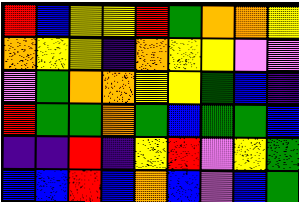[["red", "blue", "yellow", "yellow", "red", "green", "orange", "orange", "yellow"], ["orange", "yellow", "yellow", "indigo", "orange", "yellow", "yellow", "violet", "violet"], ["violet", "green", "orange", "orange", "yellow", "yellow", "green", "blue", "indigo"], ["red", "green", "green", "orange", "green", "blue", "green", "green", "blue"], ["indigo", "indigo", "red", "indigo", "yellow", "red", "violet", "yellow", "green"], ["blue", "blue", "red", "blue", "orange", "blue", "violet", "blue", "green"]]